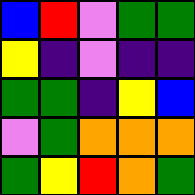[["blue", "red", "violet", "green", "green"], ["yellow", "indigo", "violet", "indigo", "indigo"], ["green", "green", "indigo", "yellow", "blue"], ["violet", "green", "orange", "orange", "orange"], ["green", "yellow", "red", "orange", "green"]]